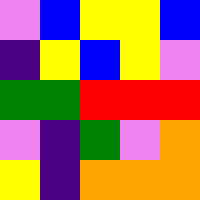[["violet", "blue", "yellow", "yellow", "blue"], ["indigo", "yellow", "blue", "yellow", "violet"], ["green", "green", "red", "red", "red"], ["violet", "indigo", "green", "violet", "orange"], ["yellow", "indigo", "orange", "orange", "orange"]]